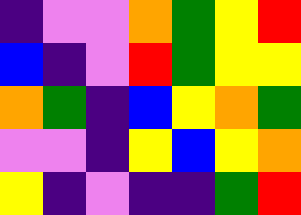[["indigo", "violet", "violet", "orange", "green", "yellow", "red"], ["blue", "indigo", "violet", "red", "green", "yellow", "yellow"], ["orange", "green", "indigo", "blue", "yellow", "orange", "green"], ["violet", "violet", "indigo", "yellow", "blue", "yellow", "orange"], ["yellow", "indigo", "violet", "indigo", "indigo", "green", "red"]]